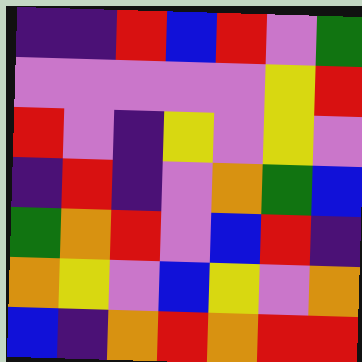[["indigo", "indigo", "red", "blue", "red", "violet", "green"], ["violet", "violet", "violet", "violet", "violet", "yellow", "red"], ["red", "violet", "indigo", "yellow", "violet", "yellow", "violet"], ["indigo", "red", "indigo", "violet", "orange", "green", "blue"], ["green", "orange", "red", "violet", "blue", "red", "indigo"], ["orange", "yellow", "violet", "blue", "yellow", "violet", "orange"], ["blue", "indigo", "orange", "red", "orange", "red", "red"]]